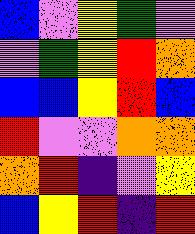[["blue", "violet", "yellow", "green", "violet"], ["violet", "green", "yellow", "red", "orange"], ["blue", "blue", "yellow", "red", "blue"], ["red", "violet", "violet", "orange", "orange"], ["orange", "red", "indigo", "violet", "yellow"], ["blue", "yellow", "red", "indigo", "red"]]